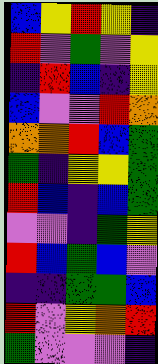[["blue", "yellow", "red", "yellow", "indigo"], ["red", "violet", "green", "violet", "yellow"], ["indigo", "red", "blue", "indigo", "yellow"], ["blue", "violet", "violet", "red", "orange"], ["orange", "orange", "red", "blue", "green"], ["green", "indigo", "yellow", "yellow", "green"], ["red", "blue", "indigo", "blue", "green"], ["violet", "violet", "indigo", "green", "yellow"], ["red", "blue", "green", "blue", "violet"], ["indigo", "indigo", "green", "green", "blue"], ["red", "violet", "yellow", "orange", "red"], ["green", "violet", "violet", "violet", "indigo"]]